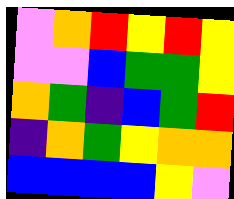[["violet", "orange", "red", "yellow", "red", "yellow"], ["violet", "violet", "blue", "green", "green", "yellow"], ["orange", "green", "indigo", "blue", "green", "red"], ["indigo", "orange", "green", "yellow", "orange", "orange"], ["blue", "blue", "blue", "blue", "yellow", "violet"]]